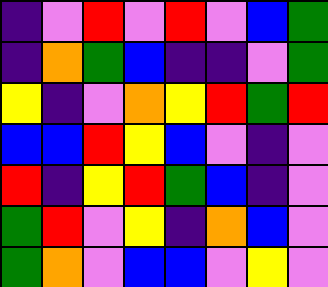[["indigo", "violet", "red", "violet", "red", "violet", "blue", "green"], ["indigo", "orange", "green", "blue", "indigo", "indigo", "violet", "green"], ["yellow", "indigo", "violet", "orange", "yellow", "red", "green", "red"], ["blue", "blue", "red", "yellow", "blue", "violet", "indigo", "violet"], ["red", "indigo", "yellow", "red", "green", "blue", "indigo", "violet"], ["green", "red", "violet", "yellow", "indigo", "orange", "blue", "violet"], ["green", "orange", "violet", "blue", "blue", "violet", "yellow", "violet"]]